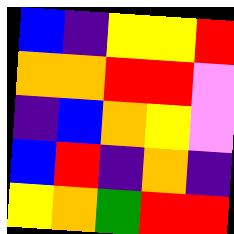[["blue", "indigo", "yellow", "yellow", "red"], ["orange", "orange", "red", "red", "violet"], ["indigo", "blue", "orange", "yellow", "violet"], ["blue", "red", "indigo", "orange", "indigo"], ["yellow", "orange", "green", "red", "red"]]